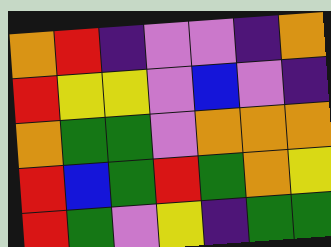[["orange", "red", "indigo", "violet", "violet", "indigo", "orange"], ["red", "yellow", "yellow", "violet", "blue", "violet", "indigo"], ["orange", "green", "green", "violet", "orange", "orange", "orange"], ["red", "blue", "green", "red", "green", "orange", "yellow"], ["red", "green", "violet", "yellow", "indigo", "green", "green"]]